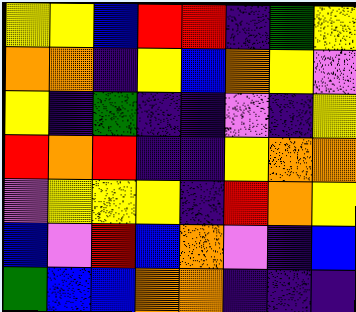[["yellow", "yellow", "blue", "red", "red", "indigo", "green", "yellow"], ["orange", "orange", "indigo", "yellow", "blue", "orange", "yellow", "violet"], ["yellow", "indigo", "green", "indigo", "indigo", "violet", "indigo", "yellow"], ["red", "orange", "red", "indigo", "indigo", "yellow", "orange", "orange"], ["violet", "yellow", "yellow", "yellow", "indigo", "red", "orange", "yellow"], ["blue", "violet", "red", "blue", "orange", "violet", "indigo", "blue"], ["green", "blue", "blue", "orange", "orange", "indigo", "indigo", "indigo"]]